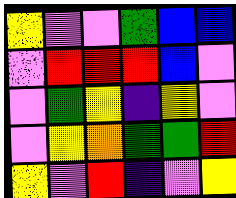[["yellow", "violet", "violet", "green", "blue", "blue"], ["violet", "red", "red", "red", "blue", "violet"], ["violet", "green", "yellow", "indigo", "yellow", "violet"], ["violet", "yellow", "orange", "green", "green", "red"], ["yellow", "violet", "red", "indigo", "violet", "yellow"]]